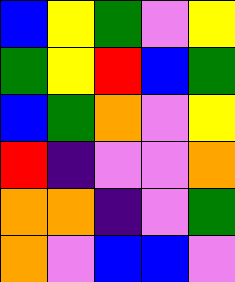[["blue", "yellow", "green", "violet", "yellow"], ["green", "yellow", "red", "blue", "green"], ["blue", "green", "orange", "violet", "yellow"], ["red", "indigo", "violet", "violet", "orange"], ["orange", "orange", "indigo", "violet", "green"], ["orange", "violet", "blue", "blue", "violet"]]